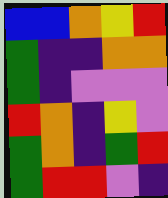[["blue", "blue", "orange", "yellow", "red"], ["green", "indigo", "indigo", "orange", "orange"], ["green", "indigo", "violet", "violet", "violet"], ["red", "orange", "indigo", "yellow", "violet"], ["green", "orange", "indigo", "green", "red"], ["green", "red", "red", "violet", "indigo"]]